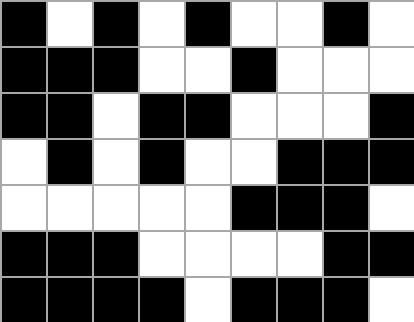[["black", "white", "black", "white", "black", "white", "white", "black", "white"], ["black", "black", "black", "white", "white", "black", "white", "white", "white"], ["black", "black", "white", "black", "black", "white", "white", "white", "black"], ["white", "black", "white", "black", "white", "white", "black", "black", "black"], ["white", "white", "white", "white", "white", "black", "black", "black", "white"], ["black", "black", "black", "white", "white", "white", "white", "black", "black"], ["black", "black", "black", "black", "white", "black", "black", "black", "white"]]